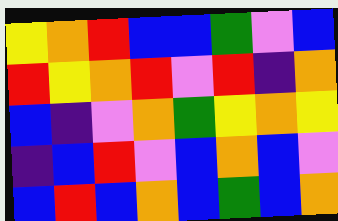[["yellow", "orange", "red", "blue", "blue", "green", "violet", "blue"], ["red", "yellow", "orange", "red", "violet", "red", "indigo", "orange"], ["blue", "indigo", "violet", "orange", "green", "yellow", "orange", "yellow"], ["indigo", "blue", "red", "violet", "blue", "orange", "blue", "violet"], ["blue", "red", "blue", "orange", "blue", "green", "blue", "orange"]]